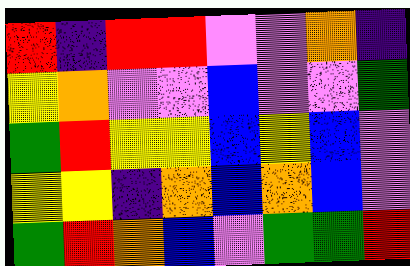[["red", "indigo", "red", "red", "violet", "violet", "orange", "indigo"], ["yellow", "orange", "violet", "violet", "blue", "violet", "violet", "green"], ["green", "red", "yellow", "yellow", "blue", "yellow", "blue", "violet"], ["yellow", "yellow", "indigo", "orange", "blue", "orange", "blue", "violet"], ["green", "red", "orange", "blue", "violet", "green", "green", "red"]]